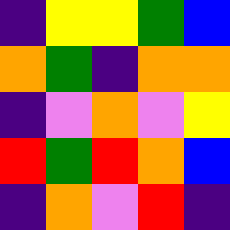[["indigo", "yellow", "yellow", "green", "blue"], ["orange", "green", "indigo", "orange", "orange"], ["indigo", "violet", "orange", "violet", "yellow"], ["red", "green", "red", "orange", "blue"], ["indigo", "orange", "violet", "red", "indigo"]]